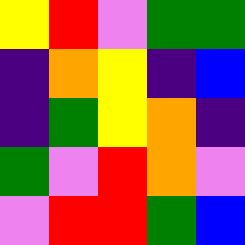[["yellow", "red", "violet", "green", "green"], ["indigo", "orange", "yellow", "indigo", "blue"], ["indigo", "green", "yellow", "orange", "indigo"], ["green", "violet", "red", "orange", "violet"], ["violet", "red", "red", "green", "blue"]]